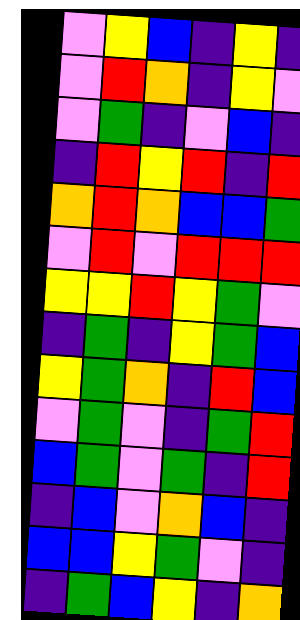[["violet", "yellow", "blue", "indigo", "yellow", "indigo"], ["violet", "red", "orange", "indigo", "yellow", "violet"], ["violet", "green", "indigo", "violet", "blue", "indigo"], ["indigo", "red", "yellow", "red", "indigo", "red"], ["orange", "red", "orange", "blue", "blue", "green"], ["violet", "red", "violet", "red", "red", "red"], ["yellow", "yellow", "red", "yellow", "green", "violet"], ["indigo", "green", "indigo", "yellow", "green", "blue"], ["yellow", "green", "orange", "indigo", "red", "blue"], ["violet", "green", "violet", "indigo", "green", "red"], ["blue", "green", "violet", "green", "indigo", "red"], ["indigo", "blue", "violet", "orange", "blue", "indigo"], ["blue", "blue", "yellow", "green", "violet", "indigo"], ["indigo", "green", "blue", "yellow", "indigo", "orange"]]